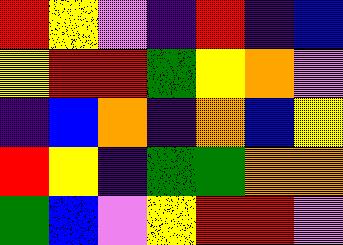[["red", "yellow", "violet", "indigo", "red", "indigo", "blue"], ["yellow", "red", "red", "green", "yellow", "orange", "violet"], ["indigo", "blue", "orange", "indigo", "orange", "blue", "yellow"], ["red", "yellow", "indigo", "green", "green", "orange", "orange"], ["green", "blue", "violet", "yellow", "red", "red", "violet"]]